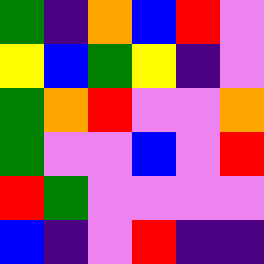[["green", "indigo", "orange", "blue", "red", "violet"], ["yellow", "blue", "green", "yellow", "indigo", "violet"], ["green", "orange", "red", "violet", "violet", "orange"], ["green", "violet", "violet", "blue", "violet", "red"], ["red", "green", "violet", "violet", "violet", "violet"], ["blue", "indigo", "violet", "red", "indigo", "indigo"]]